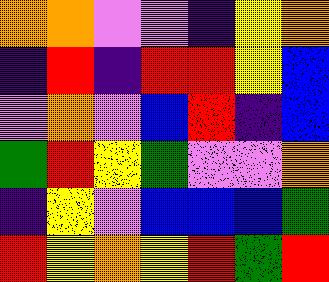[["orange", "orange", "violet", "violet", "indigo", "yellow", "orange"], ["indigo", "red", "indigo", "red", "red", "yellow", "blue"], ["violet", "orange", "violet", "blue", "red", "indigo", "blue"], ["green", "red", "yellow", "green", "violet", "violet", "orange"], ["indigo", "yellow", "violet", "blue", "blue", "blue", "green"], ["red", "yellow", "orange", "yellow", "red", "green", "red"]]